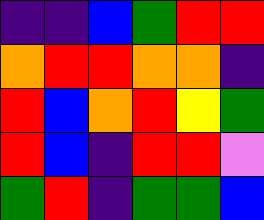[["indigo", "indigo", "blue", "green", "red", "red"], ["orange", "red", "red", "orange", "orange", "indigo"], ["red", "blue", "orange", "red", "yellow", "green"], ["red", "blue", "indigo", "red", "red", "violet"], ["green", "red", "indigo", "green", "green", "blue"]]